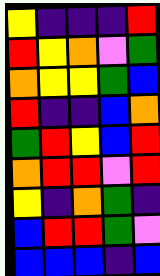[["yellow", "indigo", "indigo", "indigo", "red"], ["red", "yellow", "orange", "violet", "green"], ["orange", "yellow", "yellow", "green", "blue"], ["red", "indigo", "indigo", "blue", "orange"], ["green", "red", "yellow", "blue", "red"], ["orange", "red", "red", "violet", "red"], ["yellow", "indigo", "orange", "green", "indigo"], ["blue", "red", "red", "green", "violet"], ["blue", "blue", "blue", "indigo", "blue"]]